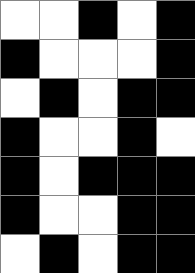[["white", "white", "black", "white", "black"], ["black", "white", "white", "white", "black"], ["white", "black", "white", "black", "black"], ["black", "white", "white", "black", "white"], ["black", "white", "black", "black", "black"], ["black", "white", "white", "black", "black"], ["white", "black", "white", "black", "black"]]